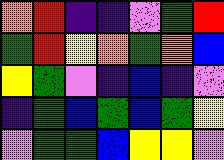[["orange", "red", "indigo", "indigo", "violet", "green", "red"], ["green", "red", "yellow", "orange", "green", "orange", "blue"], ["yellow", "green", "violet", "indigo", "blue", "indigo", "violet"], ["indigo", "green", "blue", "green", "blue", "green", "yellow"], ["violet", "green", "green", "blue", "yellow", "yellow", "violet"]]